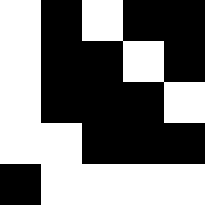[["white", "black", "white", "black", "black"], ["white", "black", "black", "white", "black"], ["white", "black", "black", "black", "white"], ["white", "white", "black", "black", "black"], ["black", "white", "white", "white", "white"]]